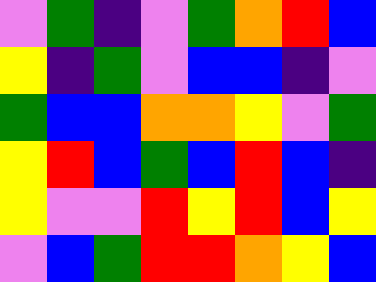[["violet", "green", "indigo", "violet", "green", "orange", "red", "blue"], ["yellow", "indigo", "green", "violet", "blue", "blue", "indigo", "violet"], ["green", "blue", "blue", "orange", "orange", "yellow", "violet", "green"], ["yellow", "red", "blue", "green", "blue", "red", "blue", "indigo"], ["yellow", "violet", "violet", "red", "yellow", "red", "blue", "yellow"], ["violet", "blue", "green", "red", "red", "orange", "yellow", "blue"]]